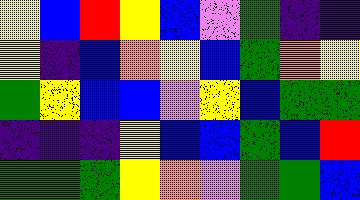[["yellow", "blue", "red", "yellow", "blue", "violet", "green", "indigo", "indigo"], ["yellow", "indigo", "blue", "orange", "yellow", "blue", "green", "orange", "yellow"], ["green", "yellow", "blue", "blue", "violet", "yellow", "blue", "green", "green"], ["indigo", "indigo", "indigo", "yellow", "blue", "blue", "green", "blue", "red"], ["green", "green", "green", "yellow", "orange", "violet", "green", "green", "blue"]]